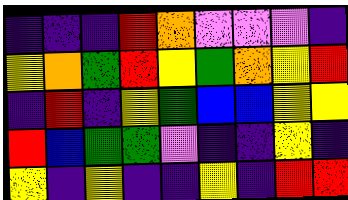[["indigo", "indigo", "indigo", "red", "orange", "violet", "violet", "violet", "indigo"], ["yellow", "orange", "green", "red", "yellow", "green", "orange", "yellow", "red"], ["indigo", "red", "indigo", "yellow", "green", "blue", "blue", "yellow", "yellow"], ["red", "blue", "green", "green", "violet", "indigo", "indigo", "yellow", "indigo"], ["yellow", "indigo", "yellow", "indigo", "indigo", "yellow", "indigo", "red", "red"]]